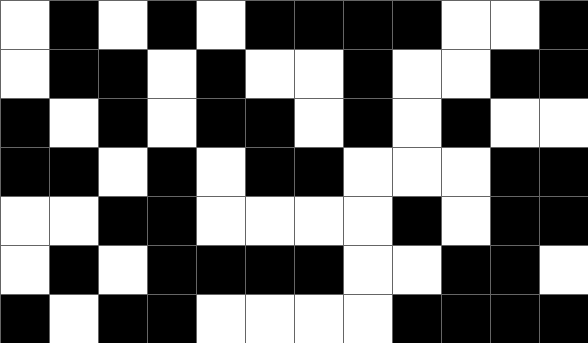[["white", "black", "white", "black", "white", "black", "black", "black", "black", "white", "white", "black"], ["white", "black", "black", "white", "black", "white", "white", "black", "white", "white", "black", "black"], ["black", "white", "black", "white", "black", "black", "white", "black", "white", "black", "white", "white"], ["black", "black", "white", "black", "white", "black", "black", "white", "white", "white", "black", "black"], ["white", "white", "black", "black", "white", "white", "white", "white", "black", "white", "black", "black"], ["white", "black", "white", "black", "black", "black", "black", "white", "white", "black", "black", "white"], ["black", "white", "black", "black", "white", "white", "white", "white", "black", "black", "black", "black"]]